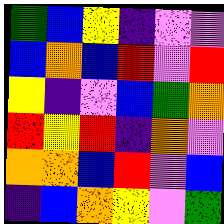[["green", "blue", "yellow", "indigo", "violet", "violet"], ["blue", "orange", "blue", "red", "violet", "red"], ["yellow", "indigo", "violet", "blue", "green", "orange"], ["red", "yellow", "red", "indigo", "orange", "violet"], ["orange", "orange", "blue", "red", "violet", "blue"], ["indigo", "blue", "orange", "yellow", "violet", "green"]]